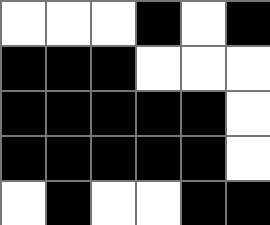[["white", "white", "white", "black", "white", "black"], ["black", "black", "black", "white", "white", "white"], ["black", "black", "black", "black", "black", "white"], ["black", "black", "black", "black", "black", "white"], ["white", "black", "white", "white", "black", "black"]]